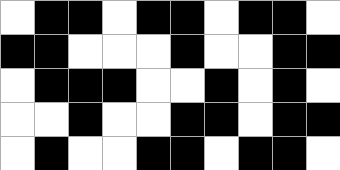[["white", "black", "black", "white", "black", "black", "white", "black", "black", "white"], ["black", "black", "white", "white", "white", "black", "white", "white", "black", "black"], ["white", "black", "black", "black", "white", "white", "black", "white", "black", "white"], ["white", "white", "black", "white", "white", "black", "black", "white", "black", "black"], ["white", "black", "white", "white", "black", "black", "white", "black", "black", "white"]]